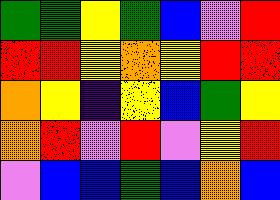[["green", "green", "yellow", "green", "blue", "violet", "red"], ["red", "red", "yellow", "orange", "yellow", "red", "red"], ["orange", "yellow", "indigo", "yellow", "blue", "green", "yellow"], ["orange", "red", "violet", "red", "violet", "yellow", "red"], ["violet", "blue", "blue", "green", "blue", "orange", "blue"]]